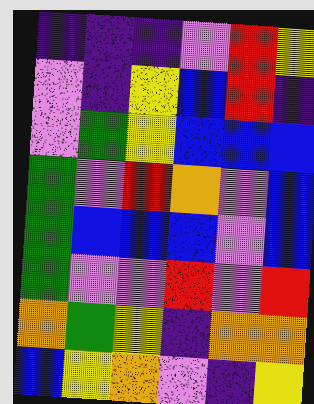[["indigo", "indigo", "indigo", "violet", "red", "yellow"], ["violet", "indigo", "yellow", "blue", "red", "indigo"], ["violet", "green", "yellow", "blue", "blue", "blue"], ["green", "violet", "red", "orange", "violet", "blue"], ["green", "blue", "blue", "blue", "violet", "blue"], ["green", "violet", "violet", "red", "violet", "red"], ["orange", "green", "yellow", "indigo", "orange", "orange"], ["blue", "yellow", "orange", "violet", "indigo", "yellow"]]